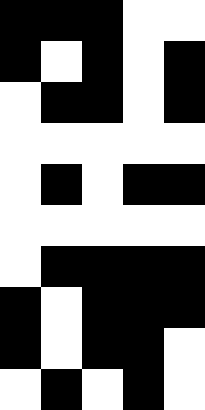[["black", "black", "black", "white", "white"], ["black", "white", "black", "white", "black"], ["white", "black", "black", "white", "black"], ["white", "white", "white", "white", "white"], ["white", "black", "white", "black", "black"], ["white", "white", "white", "white", "white"], ["white", "black", "black", "black", "black"], ["black", "white", "black", "black", "black"], ["black", "white", "black", "black", "white"], ["white", "black", "white", "black", "white"]]